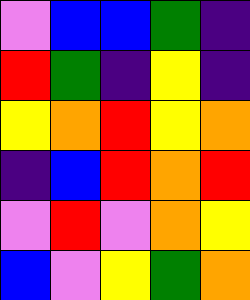[["violet", "blue", "blue", "green", "indigo"], ["red", "green", "indigo", "yellow", "indigo"], ["yellow", "orange", "red", "yellow", "orange"], ["indigo", "blue", "red", "orange", "red"], ["violet", "red", "violet", "orange", "yellow"], ["blue", "violet", "yellow", "green", "orange"]]